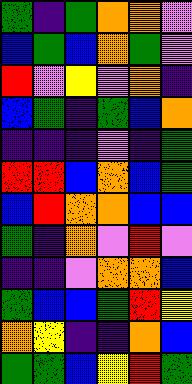[["green", "indigo", "green", "orange", "orange", "violet"], ["blue", "green", "blue", "orange", "green", "violet"], ["red", "violet", "yellow", "violet", "orange", "indigo"], ["blue", "green", "indigo", "green", "blue", "orange"], ["indigo", "indigo", "indigo", "violet", "indigo", "green"], ["red", "red", "blue", "orange", "blue", "green"], ["blue", "red", "orange", "orange", "blue", "blue"], ["green", "indigo", "orange", "violet", "red", "violet"], ["indigo", "indigo", "violet", "orange", "orange", "blue"], ["green", "blue", "blue", "green", "red", "yellow"], ["orange", "yellow", "indigo", "indigo", "orange", "blue"], ["green", "green", "blue", "yellow", "red", "green"]]